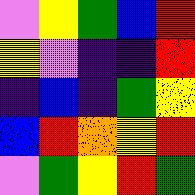[["violet", "yellow", "green", "blue", "red"], ["yellow", "violet", "indigo", "indigo", "red"], ["indigo", "blue", "indigo", "green", "yellow"], ["blue", "red", "orange", "yellow", "red"], ["violet", "green", "yellow", "red", "green"]]